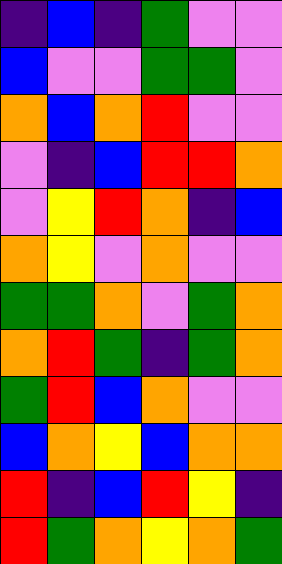[["indigo", "blue", "indigo", "green", "violet", "violet"], ["blue", "violet", "violet", "green", "green", "violet"], ["orange", "blue", "orange", "red", "violet", "violet"], ["violet", "indigo", "blue", "red", "red", "orange"], ["violet", "yellow", "red", "orange", "indigo", "blue"], ["orange", "yellow", "violet", "orange", "violet", "violet"], ["green", "green", "orange", "violet", "green", "orange"], ["orange", "red", "green", "indigo", "green", "orange"], ["green", "red", "blue", "orange", "violet", "violet"], ["blue", "orange", "yellow", "blue", "orange", "orange"], ["red", "indigo", "blue", "red", "yellow", "indigo"], ["red", "green", "orange", "yellow", "orange", "green"]]